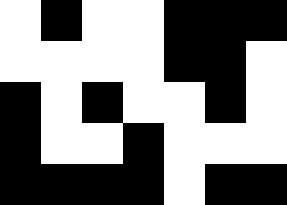[["white", "black", "white", "white", "black", "black", "black"], ["white", "white", "white", "white", "black", "black", "white"], ["black", "white", "black", "white", "white", "black", "white"], ["black", "white", "white", "black", "white", "white", "white"], ["black", "black", "black", "black", "white", "black", "black"]]